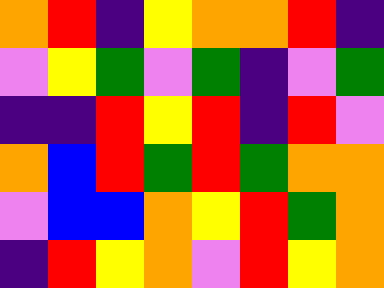[["orange", "red", "indigo", "yellow", "orange", "orange", "red", "indigo"], ["violet", "yellow", "green", "violet", "green", "indigo", "violet", "green"], ["indigo", "indigo", "red", "yellow", "red", "indigo", "red", "violet"], ["orange", "blue", "red", "green", "red", "green", "orange", "orange"], ["violet", "blue", "blue", "orange", "yellow", "red", "green", "orange"], ["indigo", "red", "yellow", "orange", "violet", "red", "yellow", "orange"]]